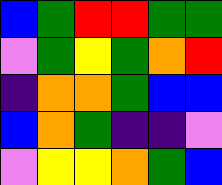[["blue", "green", "red", "red", "green", "green"], ["violet", "green", "yellow", "green", "orange", "red"], ["indigo", "orange", "orange", "green", "blue", "blue"], ["blue", "orange", "green", "indigo", "indigo", "violet"], ["violet", "yellow", "yellow", "orange", "green", "blue"]]